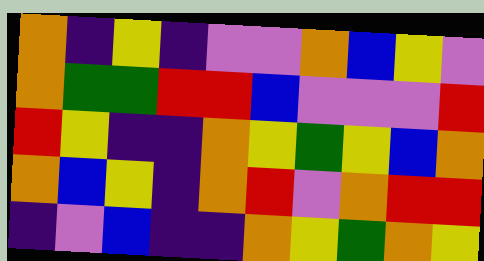[["orange", "indigo", "yellow", "indigo", "violet", "violet", "orange", "blue", "yellow", "violet"], ["orange", "green", "green", "red", "red", "blue", "violet", "violet", "violet", "red"], ["red", "yellow", "indigo", "indigo", "orange", "yellow", "green", "yellow", "blue", "orange"], ["orange", "blue", "yellow", "indigo", "orange", "red", "violet", "orange", "red", "red"], ["indigo", "violet", "blue", "indigo", "indigo", "orange", "yellow", "green", "orange", "yellow"]]